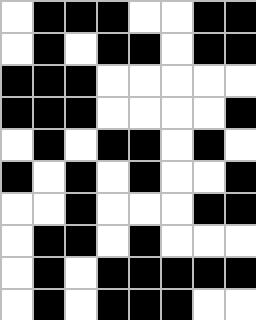[["white", "black", "black", "black", "white", "white", "black", "black"], ["white", "black", "white", "black", "black", "white", "black", "black"], ["black", "black", "black", "white", "white", "white", "white", "white"], ["black", "black", "black", "white", "white", "white", "white", "black"], ["white", "black", "white", "black", "black", "white", "black", "white"], ["black", "white", "black", "white", "black", "white", "white", "black"], ["white", "white", "black", "white", "white", "white", "black", "black"], ["white", "black", "black", "white", "black", "white", "white", "white"], ["white", "black", "white", "black", "black", "black", "black", "black"], ["white", "black", "white", "black", "black", "black", "white", "white"]]